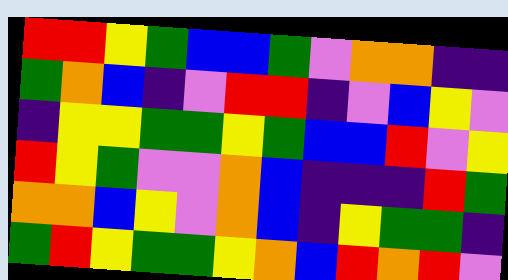[["red", "red", "yellow", "green", "blue", "blue", "green", "violet", "orange", "orange", "indigo", "indigo"], ["green", "orange", "blue", "indigo", "violet", "red", "red", "indigo", "violet", "blue", "yellow", "violet"], ["indigo", "yellow", "yellow", "green", "green", "yellow", "green", "blue", "blue", "red", "violet", "yellow"], ["red", "yellow", "green", "violet", "violet", "orange", "blue", "indigo", "indigo", "indigo", "red", "green"], ["orange", "orange", "blue", "yellow", "violet", "orange", "blue", "indigo", "yellow", "green", "green", "indigo"], ["green", "red", "yellow", "green", "green", "yellow", "orange", "blue", "red", "orange", "red", "violet"]]